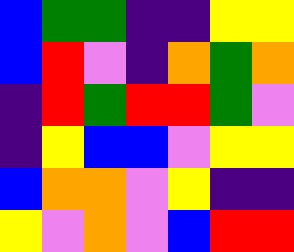[["blue", "green", "green", "indigo", "indigo", "yellow", "yellow"], ["blue", "red", "violet", "indigo", "orange", "green", "orange"], ["indigo", "red", "green", "red", "red", "green", "violet"], ["indigo", "yellow", "blue", "blue", "violet", "yellow", "yellow"], ["blue", "orange", "orange", "violet", "yellow", "indigo", "indigo"], ["yellow", "violet", "orange", "violet", "blue", "red", "red"]]